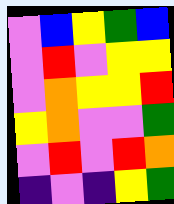[["violet", "blue", "yellow", "green", "blue"], ["violet", "red", "violet", "yellow", "yellow"], ["violet", "orange", "yellow", "yellow", "red"], ["yellow", "orange", "violet", "violet", "green"], ["violet", "red", "violet", "red", "orange"], ["indigo", "violet", "indigo", "yellow", "green"]]